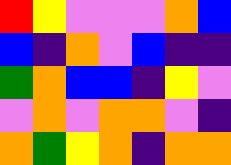[["red", "yellow", "violet", "violet", "violet", "orange", "blue"], ["blue", "indigo", "orange", "violet", "blue", "indigo", "indigo"], ["green", "orange", "blue", "blue", "indigo", "yellow", "violet"], ["violet", "orange", "violet", "orange", "orange", "violet", "indigo"], ["orange", "green", "yellow", "orange", "indigo", "orange", "orange"]]